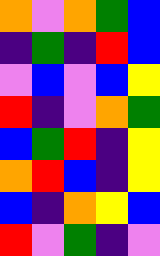[["orange", "violet", "orange", "green", "blue"], ["indigo", "green", "indigo", "red", "blue"], ["violet", "blue", "violet", "blue", "yellow"], ["red", "indigo", "violet", "orange", "green"], ["blue", "green", "red", "indigo", "yellow"], ["orange", "red", "blue", "indigo", "yellow"], ["blue", "indigo", "orange", "yellow", "blue"], ["red", "violet", "green", "indigo", "violet"]]